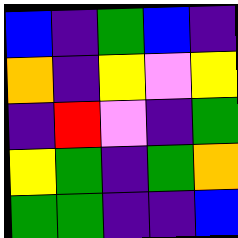[["blue", "indigo", "green", "blue", "indigo"], ["orange", "indigo", "yellow", "violet", "yellow"], ["indigo", "red", "violet", "indigo", "green"], ["yellow", "green", "indigo", "green", "orange"], ["green", "green", "indigo", "indigo", "blue"]]